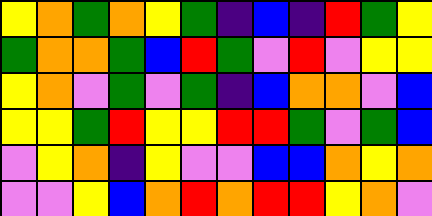[["yellow", "orange", "green", "orange", "yellow", "green", "indigo", "blue", "indigo", "red", "green", "yellow"], ["green", "orange", "orange", "green", "blue", "red", "green", "violet", "red", "violet", "yellow", "yellow"], ["yellow", "orange", "violet", "green", "violet", "green", "indigo", "blue", "orange", "orange", "violet", "blue"], ["yellow", "yellow", "green", "red", "yellow", "yellow", "red", "red", "green", "violet", "green", "blue"], ["violet", "yellow", "orange", "indigo", "yellow", "violet", "violet", "blue", "blue", "orange", "yellow", "orange"], ["violet", "violet", "yellow", "blue", "orange", "red", "orange", "red", "red", "yellow", "orange", "violet"]]